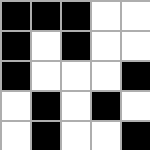[["black", "black", "black", "white", "white"], ["black", "white", "black", "white", "white"], ["black", "white", "white", "white", "black"], ["white", "black", "white", "black", "white"], ["white", "black", "white", "white", "black"]]